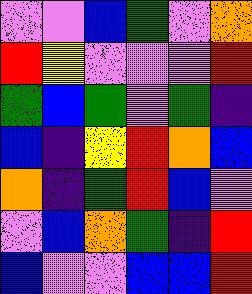[["violet", "violet", "blue", "green", "violet", "orange"], ["red", "yellow", "violet", "violet", "violet", "red"], ["green", "blue", "green", "violet", "green", "indigo"], ["blue", "indigo", "yellow", "red", "orange", "blue"], ["orange", "indigo", "green", "red", "blue", "violet"], ["violet", "blue", "orange", "green", "indigo", "red"], ["blue", "violet", "violet", "blue", "blue", "red"]]